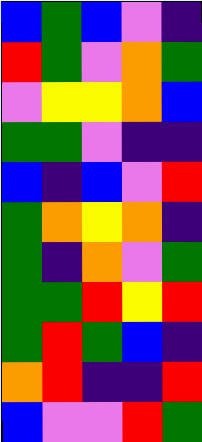[["blue", "green", "blue", "violet", "indigo"], ["red", "green", "violet", "orange", "green"], ["violet", "yellow", "yellow", "orange", "blue"], ["green", "green", "violet", "indigo", "indigo"], ["blue", "indigo", "blue", "violet", "red"], ["green", "orange", "yellow", "orange", "indigo"], ["green", "indigo", "orange", "violet", "green"], ["green", "green", "red", "yellow", "red"], ["green", "red", "green", "blue", "indigo"], ["orange", "red", "indigo", "indigo", "red"], ["blue", "violet", "violet", "red", "green"]]